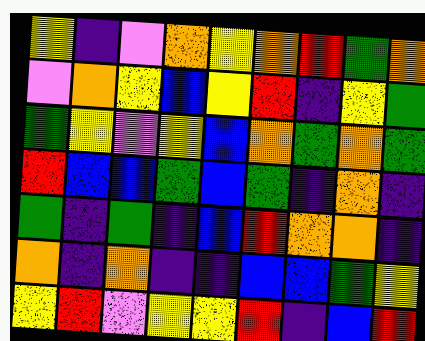[["yellow", "indigo", "violet", "orange", "yellow", "orange", "red", "green", "orange"], ["violet", "orange", "yellow", "blue", "yellow", "red", "indigo", "yellow", "green"], ["green", "yellow", "violet", "yellow", "blue", "orange", "green", "orange", "green"], ["red", "blue", "blue", "green", "blue", "green", "indigo", "orange", "indigo"], ["green", "indigo", "green", "indigo", "blue", "red", "orange", "orange", "indigo"], ["orange", "indigo", "orange", "indigo", "indigo", "blue", "blue", "green", "yellow"], ["yellow", "red", "violet", "yellow", "yellow", "red", "indigo", "blue", "red"]]